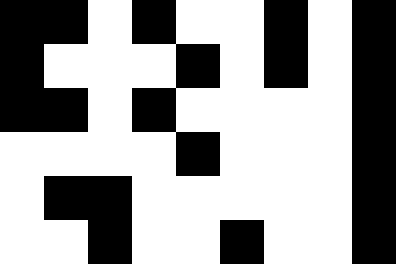[["black", "black", "white", "black", "white", "white", "black", "white", "black"], ["black", "white", "white", "white", "black", "white", "black", "white", "black"], ["black", "black", "white", "black", "white", "white", "white", "white", "black"], ["white", "white", "white", "white", "black", "white", "white", "white", "black"], ["white", "black", "black", "white", "white", "white", "white", "white", "black"], ["white", "white", "black", "white", "white", "black", "white", "white", "black"]]